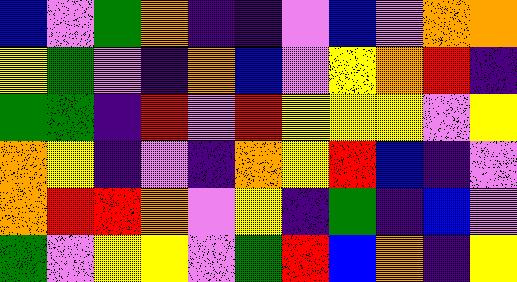[["blue", "violet", "green", "orange", "indigo", "indigo", "violet", "blue", "violet", "orange", "orange"], ["yellow", "green", "violet", "indigo", "orange", "blue", "violet", "yellow", "orange", "red", "indigo"], ["green", "green", "indigo", "red", "violet", "red", "yellow", "yellow", "yellow", "violet", "yellow"], ["orange", "yellow", "indigo", "violet", "indigo", "orange", "yellow", "red", "blue", "indigo", "violet"], ["orange", "red", "red", "orange", "violet", "yellow", "indigo", "green", "indigo", "blue", "violet"], ["green", "violet", "yellow", "yellow", "violet", "green", "red", "blue", "orange", "indigo", "yellow"]]